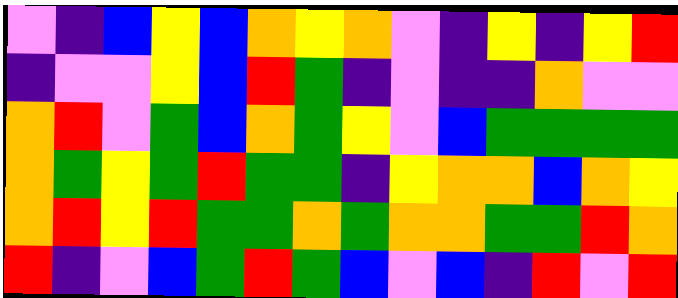[["violet", "indigo", "blue", "yellow", "blue", "orange", "yellow", "orange", "violet", "indigo", "yellow", "indigo", "yellow", "red"], ["indigo", "violet", "violet", "yellow", "blue", "red", "green", "indigo", "violet", "indigo", "indigo", "orange", "violet", "violet"], ["orange", "red", "violet", "green", "blue", "orange", "green", "yellow", "violet", "blue", "green", "green", "green", "green"], ["orange", "green", "yellow", "green", "red", "green", "green", "indigo", "yellow", "orange", "orange", "blue", "orange", "yellow"], ["orange", "red", "yellow", "red", "green", "green", "orange", "green", "orange", "orange", "green", "green", "red", "orange"], ["red", "indigo", "violet", "blue", "green", "red", "green", "blue", "violet", "blue", "indigo", "red", "violet", "red"]]